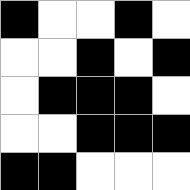[["black", "white", "white", "black", "white"], ["white", "white", "black", "white", "black"], ["white", "black", "black", "black", "white"], ["white", "white", "black", "black", "black"], ["black", "black", "white", "white", "white"]]